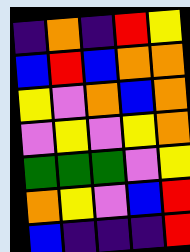[["indigo", "orange", "indigo", "red", "yellow"], ["blue", "red", "blue", "orange", "orange"], ["yellow", "violet", "orange", "blue", "orange"], ["violet", "yellow", "violet", "yellow", "orange"], ["green", "green", "green", "violet", "yellow"], ["orange", "yellow", "violet", "blue", "red"], ["blue", "indigo", "indigo", "indigo", "red"]]